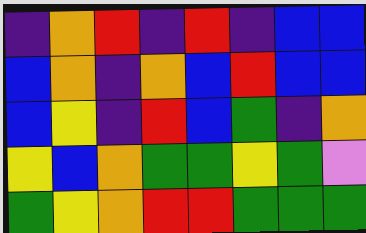[["indigo", "orange", "red", "indigo", "red", "indigo", "blue", "blue"], ["blue", "orange", "indigo", "orange", "blue", "red", "blue", "blue"], ["blue", "yellow", "indigo", "red", "blue", "green", "indigo", "orange"], ["yellow", "blue", "orange", "green", "green", "yellow", "green", "violet"], ["green", "yellow", "orange", "red", "red", "green", "green", "green"]]